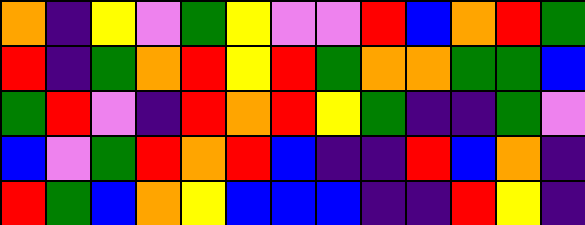[["orange", "indigo", "yellow", "violet", "green", "yellow", "violet", "violet", "red", "blue", "orange", "red", "green"], ["red", "indigo", "green", "orange", "red", "yellow", "red", "green", "orange", "orange", "green", "green", "blue"], ["green", "red", "violet", "indigo", "red", "orange", "red", "yellow", "green", "indigo", "indigo", "green", "violet"], ["blue", "violet", "green", "red", "orange", "red", "blue", "indigo", "indigo", "red", "blue", "orange", "indigo"], ["red", "green", "blue", "orange", "yellow", "blue", "blue", "blue", "indigo", "indigo", "red", "yellow", "indigo"]]